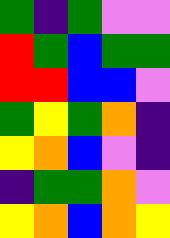[["green", "indigo", "green", "violet", "violet"], ["red", "green", "blue", "green", "green"], ["red", "red", "blue", "blue", "violet"], ["green", "yellow", "green", "orange", "indigo"], ["yellow", "orange", "blue", "violet", "indigo"], ["indigo", "green", "green", "orange", "violet"], ["yellow", "orange", "blue", "orange", "yellow"]]